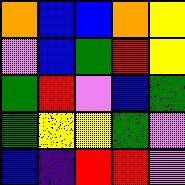[["orange", "blue", "blue", "orange", "yellow"], ["violet", "blue", "green", "red", "yellow"], ["green", "red", "violet", "blue", "green"], ["green", "yellow", "yellow", "green", "violet"], ["blue", "indigo", "red", "red", "violet"]]